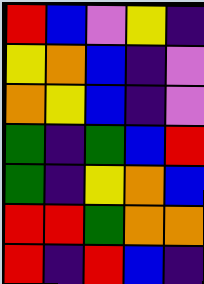[["red", "blue", "violet", "yellow", "indigo"], ["yellow", "orange", "blue", "indigo", "violet"], ["orange", "yellow", "blue", "indigo", "violet"], ["green", "indigo", "green", "blue", "red"], ["green", "indigo", "yellow", "orange", "blue"], ["red", "red", "green", "orange", "orange"], ["red", "indigo", "red", "blue", "indigo"]]